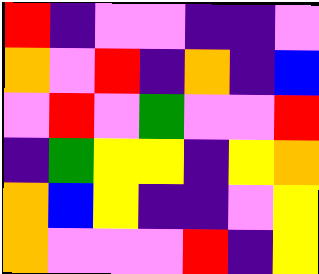[["red", "indigo", "violet", "violet", "indigo", "indigo", "violet"], ["orange", "violet", "red", "indigo", "orange", "indigo", "blue"], ["violet", "red", "violet", "green", "violet", "violet", "red"], ["indigo", "green", "yellow", "yellow", "indigo", "yellow", "orange"], ["orange", "blue", "yellow", "indigo", "indigo", "violet", "yellow"], ["orange", "violet", "violet", "violet", "red", "indigo", "yellow"]]